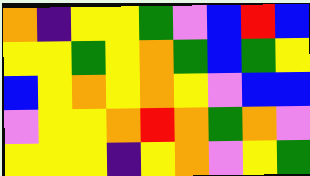[["orange", "indigo", "yellow", "yellow", "green", "violet", "blue", "red", "blue"], ["yellow", "yellow", "green", "yellow", "orange", "green", "blue", "green", "yellow"], ["blue", "yellow", "orange", "yellow", "orange", "yellow", "violet", "blue", "blue"], ["violet", "yellow", "yellow", "orange", "red", "orange", "green", "orange", "violet"], ["yellow", "yellow", "yellow", "indigo", "yellow", "orange", "violet", "yellow", "green"]]